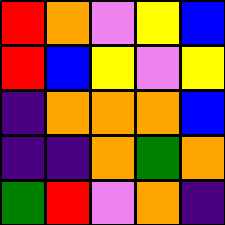[["red", "orange", "violet", "yellow", "blue"], ["red", "blue", "yellow", "violet", "yellow"], ["indigo", "orange", "orange", "orange", "blue"], ["indigo", "indigo", "orange", "green", "orange"], ["green", "red", "violet", "orange", "indigo"]]